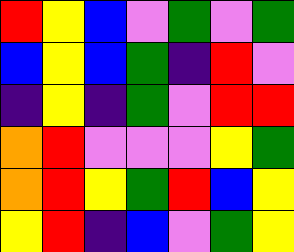[["red", "yellow", "blue", "violet", "green", "violet", "green"], ["blue", "yellow", "blue", "green", "indigo", "red", "violet"], ["indigo", "yellow", "indigo", "green", "violet", "red", "red"], ["orange", "red", "violet", "violet", "violet", "yellow", "green"], ["orange", "red", "yellow", "green", "red", "blue", "yellow"], ["yellow", "red", "indigo", "blue", "violet", "green", "yellow"]]